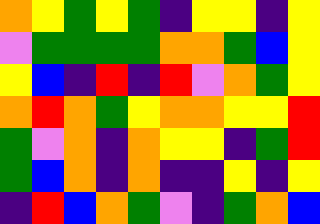[["orange", "yellow", "green", "yellow", "green", "indigo", "yellow", "yellow", "indigo", "yellow"], ["violet", "green", "green", "green", "green", "orange", "orange", "green", "blue", "yellow"], ["yellow", "blue", "indigo", "red", "indigo", "red", "violet", "orange", "green", "yellow"], ["orange", "red", "orange", "green", "yellow", "orange", "orange", "yellow", "yellow", "red"], ["green", "violet", "orange", "indigo", "orange", "yellow", "yellow", "indigo", "green", "red"], ["green", "blue", "orange", "indigo", "orange", "indigo", "indigo", "yellow", "indigo", "yellow"], ["indigo", "red", "blue", "orange", "green", "violet", "indigo", "green", "orange", "blue"]]